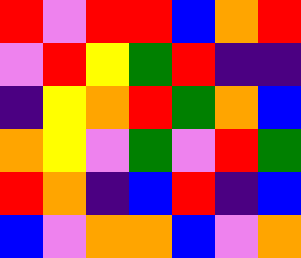[["red", "violet", "red", "red", "blue", "orange", "red"], ["violet", "red", "yellow", "green", "red", "indigo", "indigo"], ["indigo", "yellow", "orange", "red", "green", "orange", "blue"], ["orange", "yellow", "violet", "green", "violet", "red", "green"], ["red", "orange", "indigo", "blue", "red", "indigo", "blue"], ["blue", "violet", "orange", "orange", "blue", "violet", "orange"]]